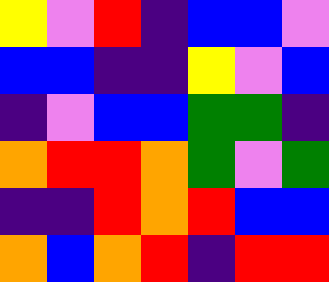[["yellow", "violet", "red", "indigo", "blue", "blue", "violet"], ["blue", "blue", "indigo", "indigo", "yellow", "violet", "blue"], ["indigo", "violet", "blue", "blue", "green", "green", "indigo"], ["orange", "red", "red", "orange", "green", "violet", "green"], ["indigo", "indigo", "red", "orange", "red", "blue", "blue"], ["orange", "blue", "orange", "red", "indigo", "red", "red"]]